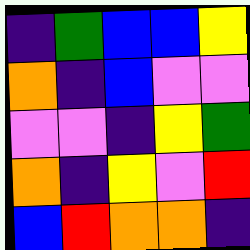[["indigo", "green", "blue", "blue", "yellow"], ["orange", "indigo", "blue", "violet", "violet"], ["violet", "violet", "indigo", "yellow", "green"], ["orange", "indigo", "yellow", "violet", "red"], ["blue", "red", "orange", "orange", "indigo"]]